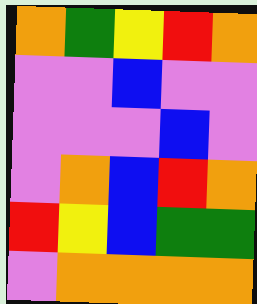[["orange", "green", "yellow", "red", "orange"], ["violet", "violet", "blue", "violet", "violet"], ["violet", "violet", "violet", "blue", "violet"], ["violet", "orange", "blue", "red", "orange"], ["red", "yellow", "blue", "green", "green"], ["violet", "orange", "orange", "orange", "orange"]]